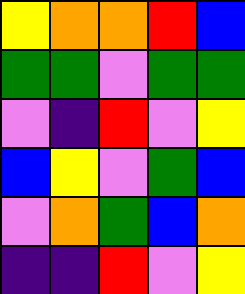[["yellow", "orange", "orange", "red", "blue"], ["green", "green", "violet", "green", "green"], ["violet", "indigo", "red", "violet", "yellow"], ["blue", "yellow", "violet", "green", "blue"], ["violet", "orange", "green", "blue", "orange"], ["indigo", "indigo", "red", "violet", "yellow"]]